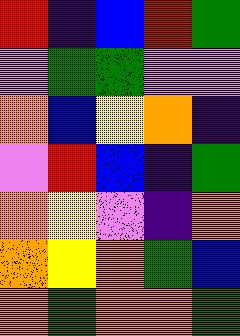[["red", "indigo", "blue", "red", "green"], ["violet", "green", "green", "violet", "violet"], ["orange", "blue", "yellow", "orange", "indigo"], ["violet", "red", "blue", "indigo", "green"], ["orange", "yellow", "violet", "indigo", "orange"], ["orange", "yellow", "orange", "green", "blue"], ["orange", "green", "orange", "orange", "green"]]